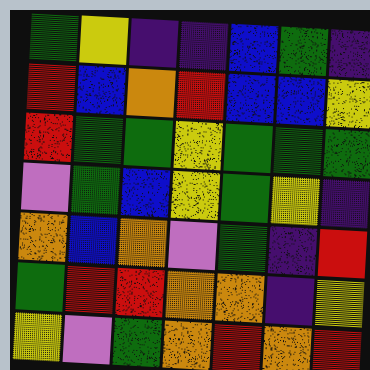[["green", "yellow", "indigo", "indigo", "blue", "green", "indigo"], ["red", "blue", "orange", "red", "blue", "blue", "yellow"], ["red", "green", "green", "yellow", "green", "green", "green"], ["violet", "green", "blue", "yellow", "green", "yellow", "indigo"], ["orange", "blue", "orange", "violet", "green", "indigo", "red"], ["green", "red", "red", "orange", "orange", "indigo", "yellow"], ["yellow", "violet", "green", "orange", "red", "orange", "red"]]